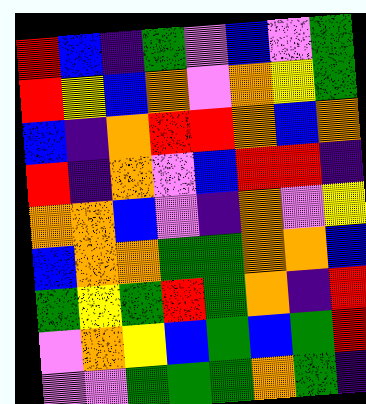[["red", "blue", "indigo", "green", "violet", "blue", "violet", "green"], ["red", "yellow", "blue", "orange", "violet", "orange", "yellow", "green"], ["blue", "indigo", "orange", "red", "red", "orange", "blue", "orange"], ["red", "indigo", "orange", "violet", "blue", "red", "red", "indigo"], ["orange", "orange", "blue", "violet", "indigo", "orange", "violet", "yellow"], ["blue", "orange", "orange", "green", "green", "orange", "orange", "blue"], ["green", "yellow", "green", "red", "green", "orange", "indigo", "red"], ["violet", "orange", "yellow", "blue", "green", "blue", "green", "red"], ["violet", "violet", "green", "green", "green", "orange", "green", "indigo"]]